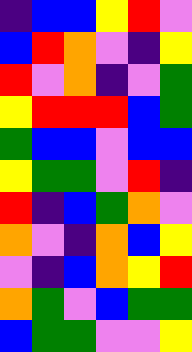[["indigo", "blue", "blue", "yellow", "red", "violet"], ["blue", "red", "orange", "violet", "indigo", "yellow"], ["red", "violet", "orange", "indigo", "violet", "green"], ["yellow", "red", "red", "red", "blue", "green"], ["green", "blue", "blue", "violet", "blue", "blue"], ["yellow", "green", "green", "violet", "red", "indigo"], ["red", "indigo", "blue", "green", "orange", "violet"], ["orange", "violet", "indigo", "orange", "blue", "yellow"], ["violet", "indigo", "blue", "orange", "yellow", "red"], ["orange", "green", "violet", "blue", "green", "green"], ["blue", "green", "green", "violet", "violet", "yellow"]]